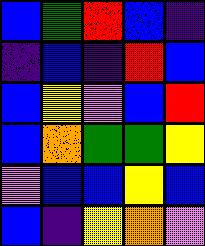[["blue", "green", "red", "blue", "indigo"], ["indigo", "blue", "indigo", "red", "blue"], ["blue", "yellow", "violet", "blue", "red"], ["blue", "orange", "green", "green", "yellow"], ["violet", "blue", "blue", "yellow", "blue"], ["blue", "indigo", "yellow", "orange", "violet"]]